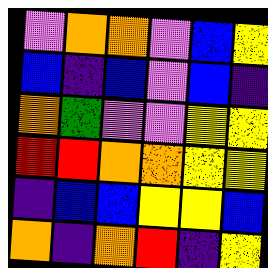[["violet", "orange", "orange", "violet", "blue", "yellow"], ["blue", "indigo", "blue", "violet", "blue", "indigo"], ["orange", "green", "violet", "violet", "yellow", "yellow"], ["red", "red", "orange", "orange", "yellow", "yellow"], ["indigo", "blue", "blue", "yellow", "yellow", "blue"], ["orange", "indigo", "orange", "red", "indigo", "yellow"]]